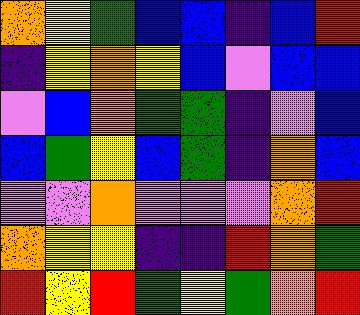[["orange", "yellow", "green", "blue", "blue", "indigo", "blue", "red"], ["indigo", "yellow", "orange", "yellow", "blue", "violet", "blue", "blue"], ["violet", "blue", "orange", "green", "green", "indigo", "violet", "blue"], ["blue", "green", "yellow", "blue", "green", "indigo", "orange", "blue"], ["violet", "violet", "orange", "violet", "violet", "violet", "orange", "red"], ["orange", "yellow", "yellow", "indigo", "indigo", "red", "orange", "green"], ["red", "yellow", "red", "green", "yellow", "green", "orange", "red"]]